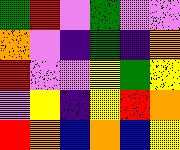[["green", "red", "violet", "green", "violet", "violet"], ["orange", "violet", "indigo", "green", "indigo", "orange"], ["red", "violet", "violet", "yellow", "green", "yellow"], ["violet", "yellow", "indigo", "yellow", "red", "orange"], ["red", "orange", "blue", "orange", "blue", "yellow"]]